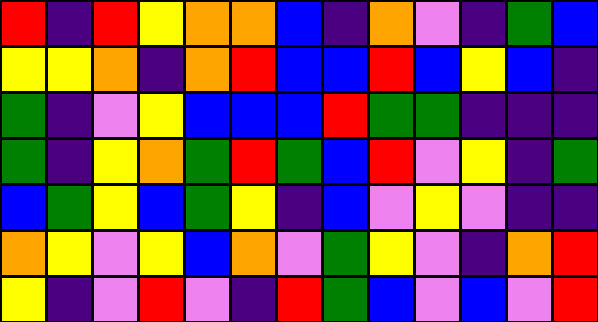[["red", "indigo", "red", "yellow", "orange", "orange", "blue", "indigo", "orange", "violet", "indigo", "green", "blue"], ["yellow", "yellow", "orange", "indigo", "orange", "red", "blue", "blue", "red", "blue", "yellow", "blue", "indigo"], ["green", "indigo", "violet", "yellow", "blue", "blue", "blue", "red", "green", "green", "indigo", "indigo", "indigo"], ["green", "indigo", "yellow", "orange", "green", "red", "green", "blue", "red", "violet", "yellow", "indigo", "green"], ["blue", "green", "yellow", "blue", "green", "yellow", "indigo", "blue", "violet", "yellow", "violet", "indigo", "indigo"], ["orange", "yellow", "violet", "yellow", "blue", "orange", "violet", "green", "yellow", "violet", "indigo", "orange", "red"], ["yellow", "indigo", "violet", "red", "violet", "indigo", "red", "green", "blue", "violet", "blue", "violet", "red"]]